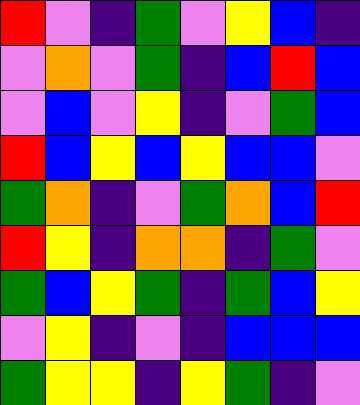[["red", "violet", "indigo", "green", "violet", "yellow", "blue", "indigo"], ["violet", "orange", "violet", "green", "indigo", "blue", "red", "blue"], ["violet", "blue", "violet", "yellow", "indigo", "violet", "green", "blue"], ["red", "blue", "yellow", "blue", "yellow", "blue", "blue", "violet"], ["green", "orange", "indigo", "violet", "green", "orange", "blue", "red"], ["red", "yellow", "indigo", "orange", "orange", "indigo", "green", "violet"], ["green", "blue", "yellow", "green", "indigo", "green", "blue", "yellow"], ["violet", "yellow", "indigo", "violet", "indigo", "blue", "blue", "blue"], ["green", "yellow", "yellow", "indigo", "yellow", "green", "indigo", "violet"]]